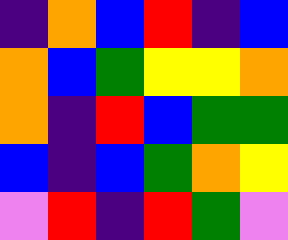[["indigo", "orange", "blue", "red", "indigo", "blue"], ["orange", "blue", "green", "yellow", "yellow", "orange"], ["orange", "indigo", "red", "blue", "green", "green"], ["blue", "indigo", "blue", "green", "orange", "yellow"], ["violet", "red", "indigo", "red", "green", "violet"]]